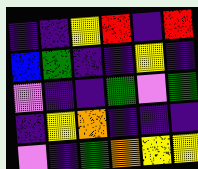[["indigo", "indigo", "yellow", "red", "indigo", "red"], ["blue", "green", "indigo", "indigo", "yellow", "indigo"], ["violet", "indigo", "indigo", "green", "violet", "green"], ["indigo", "yellow", "orange", "indigo", "indigo", "indigo"], ["violet", "indigo", "green", "orange", "yellow", "yellow"]]